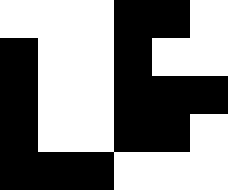[["white", "white", "white", "black", "black", "white"], ["black", "white", "white", "black", "white", "white"], ["black", "white", "white", "black", "black", "black"], ["black", "white", "white", "black", "black", "white"], ["black", "black", "black", "white", "white", "white"]]